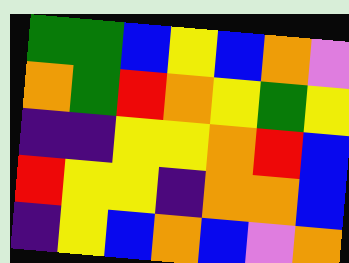[["green", "green", "blue", "yellow", "blue", "orange", "violet"], ["orange", "green", "red", "orange", "yellow", "green", "yellow"], ["indigo", "indigo", "yellow", "yellow", "orange", "red", "blue"], ["red", "yellow", "yellow", "indigo", "orange", "orange", "blue"], ["indigo", "yellow", "blue", "orange", "blue", "violet", "orange"]]